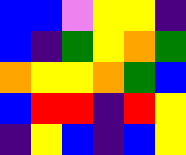[["blue", "blue", "violet", "yellow", "yellow", "indigo"], ["blue", "indigo", "green", "yellow", "orange", "green"], ["orange", "yellow", "yellow", "orange", "green", "blue"], ["blue", "red", "red", "indigo", "red", "yellow"], ["indigo", "yellow", "blue", "indigo", "blue", "yellow"]]